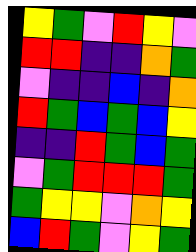[["yellow", "green", "violet", "red", "yellow", "violet"], ["red", "red", "indigo", "indigo", "orange", "green"], ["violet", "indigo", "indigo", "blue", "indigo", "orange"], ["red", "green", "blue", "green", "blue", "yellow"], ["indigo", "indigo", "red", "green", "blue", "green"], ["violet", "green", "red", "red", "red", "green"], ["green", "yellow", "yellow", "violet", "orange", "yellow"], ["blue", "red", "green", "violet", "yellow", "green"]]